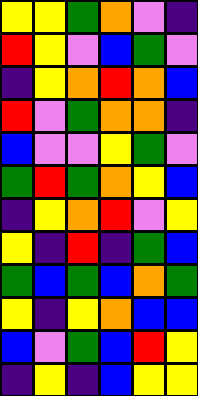[["yellow", "yellow", "green", "orange", "violet", "indigo"], ["red", "yellow", "violet", "blue", "green", "violet"], ["indigo", "yellow", "orange", "red", "orange", "blue"], ["red", "violet", "green", "orange", "orange", "indigo"], ["blue", "violet", "violet", "yellow", "green", "violet"], ["green", "red", "green", "orange", "yellow", "blue"], ["indigo", "yellow", "orange", "red", "violet", "yellow"], ["yellow", "indigo", "red", "indigo", "green", "blue"], ["green", "blue", "green", "blue", "orange", "green"], ["yellow", "indigo", "yellow", "orange", "blue", "blue"], ["blue", "violet", "green", "blue", "red", "yellow"], ["indigo", "yellow", "indigo", "blue", "yellow", "yellow"]]